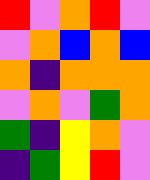[["red", "violet", "orange", "red", "violet"], ["violet", "orange", "blue", "orange", "blue"], ["orange", "indigo", "orange", "orange", "orange"], ["violet", "orange", "violet", "green", "orange"], ["green", "indigo", "yellow", "orange", "violet"], ["indigo", "green", "yellow", "red", "violet"]]